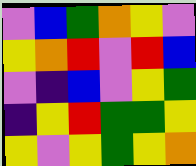[["violet", "blue", "green", "orange", "yellow", "violet"], ["yellow", "orange", "red", "violet", "red", "blue"], ["violet", "indigo", "blue", "violet", "yellow", "green"], ["indigo", "yellow", "red", "green", "green", "yellow"], ["yellow", "violet", "yellow", "green", "yellow", "orange"]]